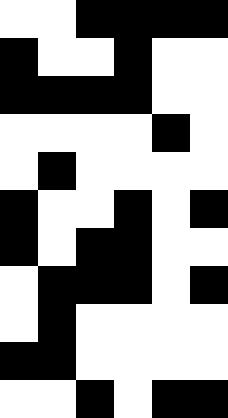[["white", "white", "black", "black", "black", "black"], ["black", "white", "white", "black", "white", "white"], ["black", "black", "black", "black", "white", "white"], ["white", "white", "white", "white", "black", "white"], ["white", "black", "white", "white", "white", "white"], ["black", "white", "white", "black", "white", "black"], ["black", "white", "black", "black", "white", "white"], ["white", "black", "black", "black", "white", "black"], ["white", "black", "white", "white", "white", "white"], ["black", "black", "white", "white", "white", "white"], ["white", "white", "black", "white", "black", "black"]]